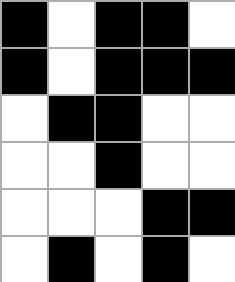[["black", "white", "black", "black", "white"], ["black", "white", "black", "black", "black"], ["white", "black", "black", "white", "white"], ["white", "white", "black", "white", "white"], ["white", "white", "white", "black", "black"], ["white", "black", "white", "black", "white"]]